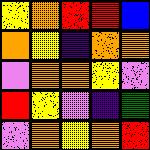[["yellow", "orange", "red", "red", "blue"], ["orange", "yellow", "indigo", "orange", "orange"], ["violet", "orange", "orange", "yellow", "violet"], ["red", "yellow", "violet", "indigo", "green"], ["violet", "orange", "yellow", "orange", "red"]]